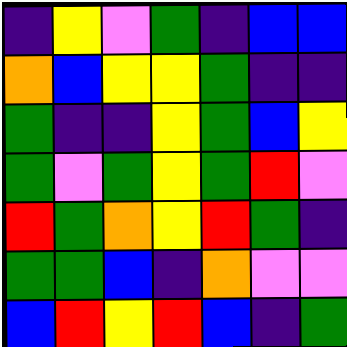[["indigo", "yellow", "violet", "green", "indigo", "blue", "blue"], ["orange", "blue", "yellow", "yellow", "green", "indigo", "indigo"], ["green", "indigo", "indigo", "yellow", "green", "blue", "yellow"], ["green", "violet", "green", "yellow", "green", "red", "violet"], ["red", "green", "orange", "yellow", "red", "green", "indigo"], ["green", "green", "blue", "indigo", "orange", "violet", "violet"], ["blue", "red", "yellow", "red", "blue", "indigo", "green"]]